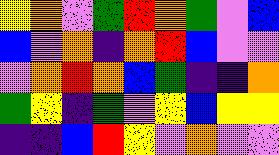[["yellow", "orange", "violet", "green", "red", "orange", "green", "violet", "blue"], ["blue", "violet", "orange", "indigo", "orange", "red", "blue", "violet", "violet"], ["violet", "orange", "red", "orange", "blue", "green", "indigo", "indigo", "orange"], ["green", "yellow", "indigo", "green", "violet", "yellow", "blue", "yellow", "yellow"], ["indigo", "indigo", "blue", "red", "yellow", "violet", "orange", "violet", "violet"]]